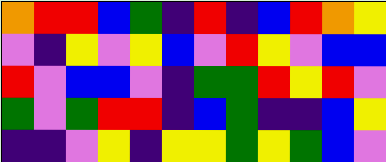[["orange", "red", "red", "blue", "green", "indigo", "red", "indigo", "blue", "red", "orange", "yellow"], ["violet", "indigo", "yellow", "violet", "yellow", "blue", "violet", "red", "yellow", "violet", "blue", "blue"], ["red", "violet", "blue", "blue", "violet", "indigo", "green", "green", "red", "yellow", "red", "violet"], ["green", "violet", "green", "red", "red", "indigo", "blue", "green", "indigo", "indigo", "blue", "yellow"], ["indigo", "indigo", "violet", "yellow", "indigo", "yellow", "yellow", "green", "yellow", "green", "blue", "violet"]]